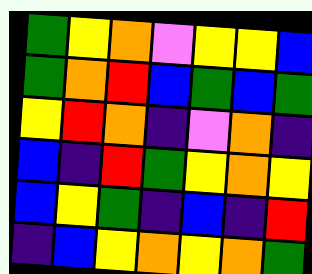[["green", "yellow", "orange", "violet", "yellow", "yellow", "blue"], ["green", "orange", "red", "blue", "green", "blue", "green"], ["yellow", "red", "orange", "indigo", "violet", "orange", "indigo"], ["blue", "indigo", "red", "green", "yellow", "orange", "yellow"], ["blue", "yellow", "green", "indigo", "blue", "indigo", "red"], ["indigo", "blue", "yellow", "orange", "yellow", "orange", "green"]]